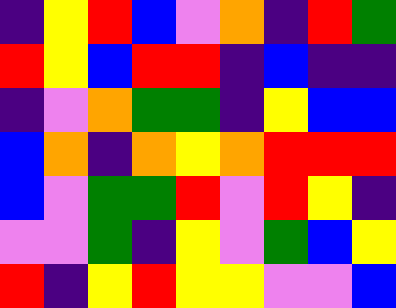[["indigo", "yellow", "red", "blue", "violet", "orange", "indigo", "red", "green"], ["red", "yellow", "blue", "red", "red", "indigo", "blue", "indigo", "indigo"], ["indigo", "violet", "orange", "green", "green", "indigo", "yellow", "blue", "blue"], ["blue", "orange", "indigo", "orange", "yellow", "orange", "red", "red", "red"], ["blue", "violet", "green", "green", "red", "violet", "red", "yellow", "indigo"], ["violet", "violet", "green", "indigo", "yellow", "violet", "green", "blue", "yellow"], ["red", "indigo", "yellow", "red", "yellow", "yellow", "violet", "violet", "blue"]]